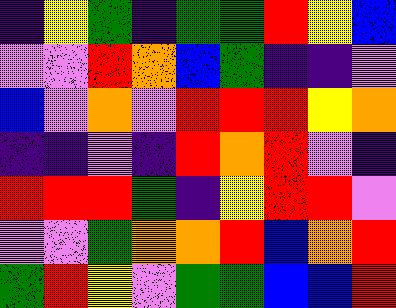[["indigo", "yellow", "green", "indigo", "green", "green", "red", "yellow", "blue"], ["violet", "violet", "red", "orange", "blue", "green", "indigo", "indigo", "violet"], ["blue", "violet", "orange", "violet", "red", "red", "red", "yellow", "orange"], ["indigo", "indigo", "violet", "indigo", "red", "orange", "red", "violet", "indigo"], ["red", "red", "red", "green", "indigo", "yellow", "red", "red", "violet"], ["violet", "violet", "green", "orange", "orange", "red", "blue", "orange", "red"], ["green", "red", "yellow", "violet", "green", "green", "blue", "blue", "red"]]